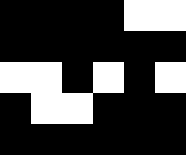[["black", "black", "black", "black", "white", "white"], ["black", "black", "black", "black", "black", "black"], ["white", "white", "black", "white", "black", "white"], ["black", "white", "white", "black", "black", "black"], ["black", "black", "black", "black", "black", "black"]]